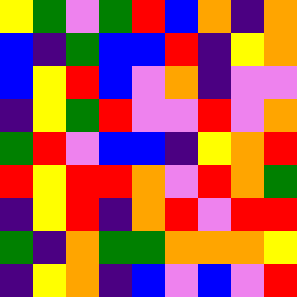[["yellow", "green", "violet", "green", "red", "blue", "orange", "indigo", "orange"], ["blue", "indigo", "green", "blue", "blue", "red", "indigo", "yellow", "orange"], ["blue", "yellow", "red", "blue", "violet", "orange", "indigo", "violet", "violet"], ["indigo", "yellow", "green", "red", "violet", "violet", "red", "violet", "orange"], ["green", "red", "violet", "blue", "blue", "indigo", "yellow", "orange", "red"], ["red", "yellow", "red", "red", "orange", "violet", "red", "orange", "green"], ["indigo", "yellow", "red", "indigo", "orange", "red", "violet", "red", "red"], ["green", "indigo", "orange", "green", "green", "orange", "orange", "orange", "yellow"], ["indigo", "yellow", "orange", "indigo", "blue", "violet", "blue", "violet", "red"]]